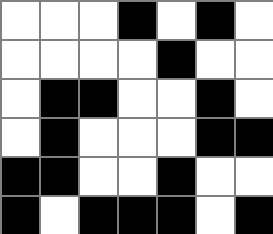[["white", "white", "white", "black", "white", "black", "white"], ["white", "white", "white", "white", "black", "white", "white"], ["white", "black", "black", "white", "white", "black", "white"], ["white", "black", "white", "white", "white", "black", "black"], ["black", "black", "white", "white", "black", "white", "white"], ["black", "white", "black", "black", "black", "white", "black"]]